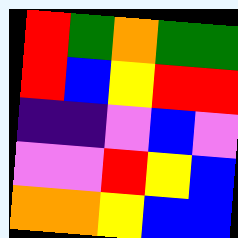[["red", "green", "orange", "green", "green"], ["red", "blue", "yellow", "red", "red"], ["indigo", "indigo", "violet", "blue", "violet"], ["violet", "violet", "red", "yellow", "blue"], ["orange", "orange", "yellow", "blue", "blue"]]